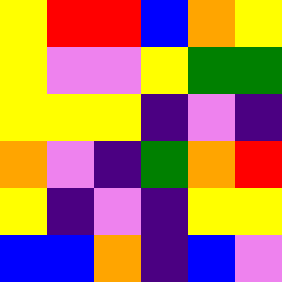[["yellow", "red", "red", "blue", "orange", "yellow"], ["yellow", "violet", "violet", "yellow", "green", "green"], ["yellow", "yellow", "yellow", "indigo", "violet", "indigo"], ["orange", "violet", "indigo", "green", "orange", "red"], ["yellow", "indigo", "violet", "indigo", "yellow", "yellow"], ["blue", "blue", "orange", "indigo", "blue", "violet"]]